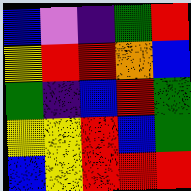[["blue", "violet", "indigo", "green", "red"], ["yellow", "red", "red", "orange", "blue"], ["green", "indigo", "blue", "red", "green"], ["yellow", "yellow", "red", "blue", "green"], ["blue", "yellow", "red", "red", "red"]]